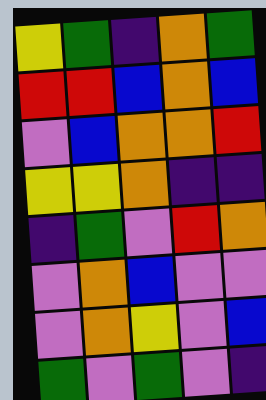[["yellow", "green", "indigo", "orange", "green"], ["red", "red", "blue", "orange", "blue"], ["violet", "blue", "orange", "orange", "red"], ["yellow", "yellow", "orange", "indigo", "indigo"], ["indigo", "green", "violet", "red", "orange"], ["violet", "orange", "blue", "violet", "violet"], ["violet", "orange", "yellow", "violet", "blue"], ["green", "violet", "green", "violet", "indigo"]]